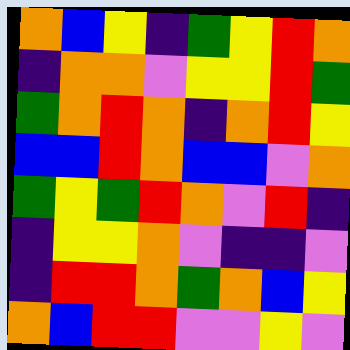[["orange", "blue", "yellow", "indigo", "green", "yellow", "red", "orange"], ["indigo", "orange", "orange", "violet", "yellow", "yellow", "red", "green"], ["green", "orange", "red", "orange", "indigo", "orange", "red", "yellow"], ["blue", "blue", "red", "orange", "blue", "blue", "violet", "orange"], ["green", "yellow", "green", "red", "orange", "violet", "red", "indigo"], ["indigo", "yellow", "yellow", "orange", "violet", "indigo", "indigo", "violet"], ["indigo", "red", "red", "orange", "green", "orange", "blue", "yellow"], ["orange", "blue", "red", "red", "violet", "violet", "yellow", "violet"]]